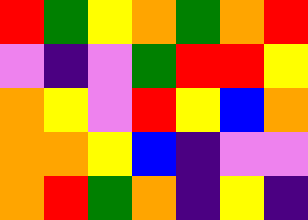[["red", "green", "yellow", "orange", "green", "orange", "red"], ["violet", "indigo", "violet", "green", "red", "red", "yellow"], ["orange", "yellow", "violet", "red", "yellow", "blue", "orange"], ["orange", "orange", "yellow", "blue", "indigo", "violet", "violet"], ["orange", "red", "green", "orange", "indigo", "yellow", "indigo"]]